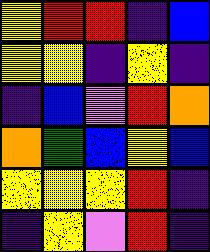[["yellow", "red", "red", "indigo", "blue"], ["yellow", "yellow", "indigo", "yellow", "indigo"], ["indigo", "blue", "violet", "red", "orange"], ["orange", "green", "blue", "yellow", "blue"], ["yellow", "yellow", "yellow", "red", "indigo"], ["indigo", "yellow", "violet", "red", "indigo"]]